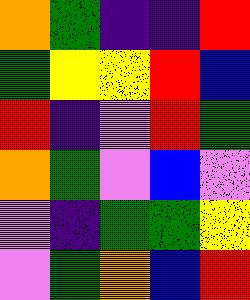[["orange", "green", "indigo", "indigo", "red"], ["green", "yellow", "yellow", "red", "blue"], ["red", "indigo", "violet", "red", "green"], ["orange", "green", "violet", "blue", "violet"], ["violet", "indigo", "green", "green", "yellow"], ["violet", "green", "orange", "blue", "red"]]